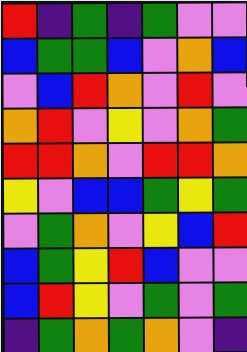[["red", "indigo", "green", "indigo", "green", "violet", "violet"], ["blue", "green", "green", "blue", "violet", "orange", "blue"], ["violet", "blue", "red", "orange", "violet", "red", "violet"], ["orange", "red", "violet", "yellow", "violet", "orange", "green"], ["red", "red", "orange", "violet", "red", "red", "orange"], ["yellow", "violet", "blue", "blue", "green", "yellow", "green"], ["violet", "green", "orange", "violet", "yellow", "blue", "red"], ["blue", "green", "yellow", "red", "blue", "violet", "violet"], ["blue", "red", "yellow", "violet", "green", "violet", "green"], ["indigo", "green", "orange", "green", "orange", "violet", "indigo"]]